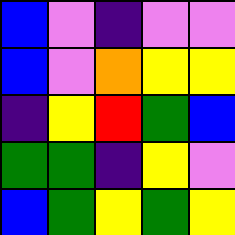[["blue", "violet", "indigo", "violet", "violet"], ["blue", "violet", "orange", "yellow", "yellow"], ["indigo", "yellow", "red", "green", "blue"], ["green", "green", "indigo", "yellow", "violet"], ["blue", "green", "yellow", "green", "yellow"]]